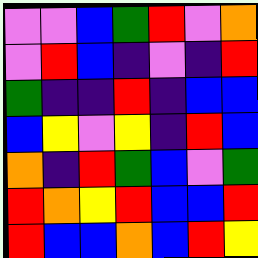[["violet", "violet", "blue", "green", "red", "violet", "orange"], ["violet", "red", "blue", "indigo", "violet", "indigo", "red"], ["green", "indigo", "indigo", "red", "indigo", "blue", "blue"], ["blue", "yellow", "violet", "yellow", "indigo", "red", "blue"], ["orange", "indigo", "red", "green", "blue", "violet", "green"], ["red", "orange", "yellow", "red", "blue", "blue", "red"], ["red", "blue", "blue", "orange", "blue", "red", "yellow"]]